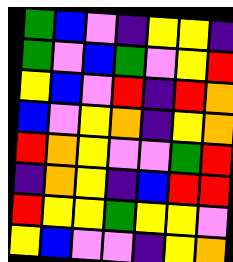[["green", "blue", "violet", "indigo", "yellow", "yellow", "indigo"], ["green", "violet", "blue", "green", "violet", "yellow", "red"], ["yellow", "blue", "violet", "red", "indigo", "red", "orange"], ["blue", "violet", "yellow", "orange", "indigo", "yellow", "orange"], ["red", "orange", "yellow", "violet", "violet", "green", "red"], ["indigo", "orange", "yellow", "indigo", "blue", "red", "red"], ["red", "yellow", "yellow", "green", "yellow", "yellow", "violet"], ["yellow", "blue", "violet", "violet", "indigo", "yellow", "orange"]]